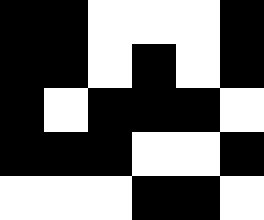[["black", "black", "white", "white", "white", "black"], ["black", "black", "white", "black", "white", "black"], ["black", "white", "black", "black", "black", "white"], ["black", "black", "black", "white", "white", "black"], ["white", "white", "white", "black", "black", "white"]]